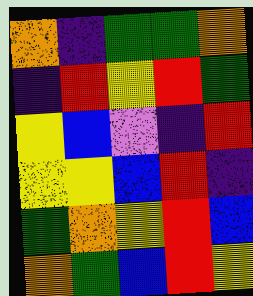[["orange", "indigo", "green", "green", "orange"], ["indigo", "red", "yellow", "red", "green"], ["yellow", "blue", "violet", "indigo", "red"], ["yellow", "yellow", "blue", "red", "indigo"], ["green", "orange", "yellow", "red", "blue"], ["orange", "green", "blue", "red", "yellow"]]